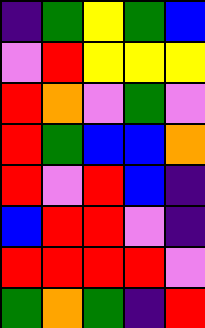[["indigo", "green", "yellow", "green", "blue"], ["violet", "red", "yellow", "yellow", "yellow"], ["red", "orange", "violet", "green", "violet"], ["red", "green", "blue", "blue", "orange"], ["red", "violet", "red", "blue", "indigo"], ["blue", "red", "red", "violet", "indigo"], ["red", "red", "red", "red", "violet"], ["green", "orange", "green", "indigo", "red"]]